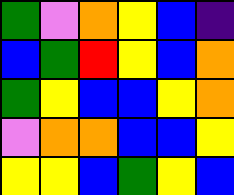[["green", "violet", "orange", "yellow", "blue", "indigo"], ["blue", "green", "red", "yellow", "blue", "orange"], ["green", "yellow", "blue", "blue", "yellow", "orange"], ["violet", "orange", "orange", "blue", "blue", "yellow"], ["yellow", "yellow", "blue", "green", "yellow", "blue"]]